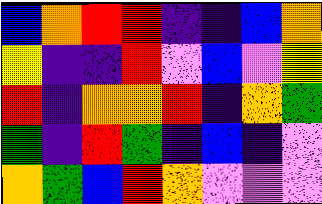[["blue", "orange", "red", "red", "indigo", "indigo", "blue", "orange"], ["yellow", "indigo", "indigo", "red", "violet", "blue", "violet", "yellow"], ["red", "indigo", "orange", "orange", "red", "indigo", "orange", "green"], ["green", "indigo", "red", "green", "indigo", "blue", "indigo", "violet"], ["orange", "green", "blue", "red", "orange", "violet", "violet", "violet"]]